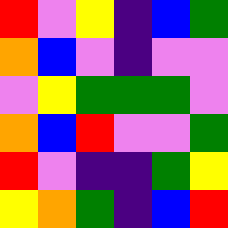[["red", "violet", "yellow", "indigo", "blue", "green"], ["orange", "blue", "violet", "indigo", "violet", "violet"], ["violet", "yellow", "green", "green", "green", "violet"], ["orange", "blue", "red", "violet", "violet", "green"], ["red", "violet", "indigo", "indigo", "green", "yellow"], ["yellow", "orange", "green", "indigo", "blue", "red"]]